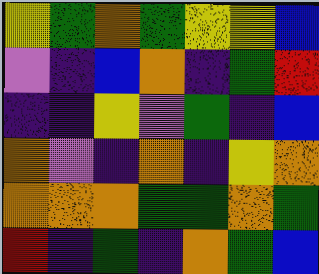[["yellow", "green", "orange", "green", "yellow", "yellow", "blue"], ["violet", "indigo", "blue", "orange", "indigo", "green", "red"], ["indigo", "indigo", "yellow", "violet", "green", "indigo", "blue"], ["orange", "violet", "indigo", "orange", "indigo", "yellow", "orange"], ["orange", "orange", "orange", "green", "green", "orange", "green"], ["red", "indigo", "green", "indigo", "orange", "green", "blue"]]